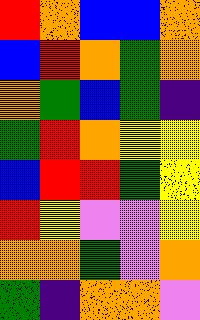[["red", "orange", "blue", "blue", "orange"], ["blue", "red", "orange", "green", "orange"], ["orange", "green", "blue", "green", "indigo"], ["green", "red", "orange", "yellow", "yellow"], ["blue", "red", "red", "green", "yellow"], ["red", "yellow", "violet", "violet", "yellow"], ["orange", "orange", "green", "violet", "orange"], ["green", "indigo", "orange", "orange", "violet"]]